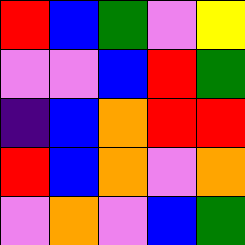[["red", "blue", "green", "violet", "yellow"], ["violet", "violet", "blue", "red", "green"], ["indigo", "blue", "orange", "red", "red"], ["red", "blue", "orange", "violet", "orange"], ["violet", "orange", "violet", "blue", "green"]]